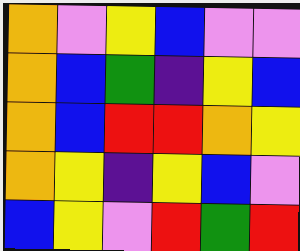[["orange", "violet", "yellow", "blue", "violet", "violet"], ["orange", "blue", "green", "indigo", "yellow", "blue"], ["orange", "blue", "red", "red", "orange", "yellow"], ["orange", "yellow", "indigo", "yellow", "blue", "violet"], ["blue", "yellow", "violet", "red", "green", "red"]]